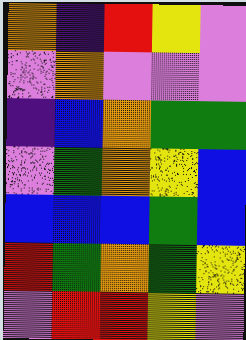[["orange", "indigo", "red", "yellow", "violet"], ["violet", "orange", "violet", "violet", "violet"], ["indigo", "blue", "orange", "green", "green"], ["violet", "green", "orange", "yellow", "blue"], ["blue", "blue", "blue", "green", "blue"], ["red", "green", "orange", "green", "yellow"], ["violet", "red", "red", "yellow", "violet"]]